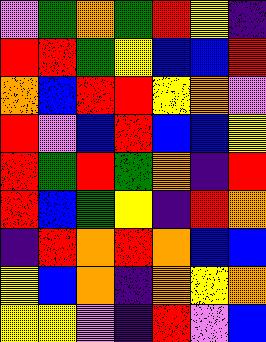[["violet", "green", "orange", "green", "red", "yellow", "indigo"], ["red", "red", "green", "yellow", "blue", "blue", "red"], ["orange", "blue", "red", "red", "yellow", "orange", "violet"], ["red", "violet", "blue", "red", "blue", "blue", "yellow"], ["red", "green", "red", "green", "orange", "indigo", "red"], ["red", "blue", "green", "yellow", "indigo", "red", "orange"], ["indigo", "red", "orange", "red", "orange", "blue", "blue"], ["yellow", "blue", "orange", "indigo", "orange", "yellow", "orange"], ["yellow", "yellow", "violet", "indigo", "red", "violet", "blue"]]